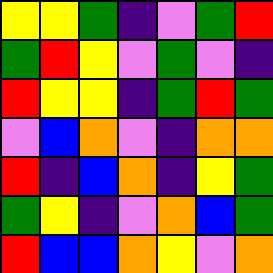[["yellow", "yellow", "green", "indigo", "violet", "green", "red"], ["green", "red", "yellow", "violet", "green", "violet", "indigo"], ["red", "yellow", "yellow", "indigo", "green", "red", "green"], ["violet", "blue", "orange", "violet", "indigo", "orange", "orange"], ["red", "indigo", "blue", "orange", "indigo", "yellow", "green"], ["green", "yellow", "indigo", "violet", "orange", "blue", "green"], ["red", "blue", "blue", "orange", "yellow", "violet", "orange"]]